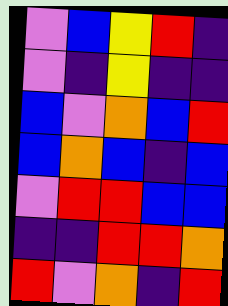[["violet", "blue", "yellow", "red", "indigo"], ["violet", "indigo", "yellow", "indigo", "indigo"], ["blue", "violet", "orange", "blue", "red"], ["blue", "orange", "blue", "indigo", "blue"], ["violet", "red", "red", "blue", "blue"], ["indigo", "indigo", "red", "red", "orange"], ["red", "violet", "orange", "indigo", "red"]]